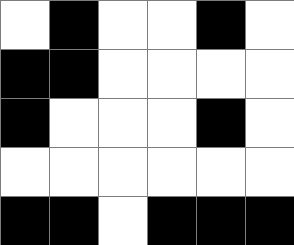[["white", "black", "white", "white", "black", "white"], ["black", "black", "white", "white", "white", "white"], ["black", "white", "white", "white", "black", "white"], ["white", "white", "white", "white", "white", "white"], ["black", "black", "white", "black", "black", "black"]]